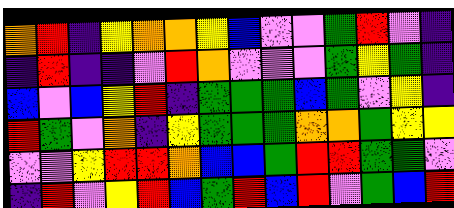[["orange", "red", "indigo", "yellow", "orange", "orange", "yellow", "blue", "violet", "violet", "green", "red", "violet", "indigo"], ["indigo", "red", "indigo", "indigo", "violet", "red", "orange", "violet", "violet", "violet", "green", "yellow", "green", "indigo"], ["blue", "violet", "blue", "yellow", "red", "indigo", "green", "green", "green", "blue", "green", "violet", "yellow", "indigo"], ["red", "green", "violet", "orange", "indigo", "yellow", "green", "green", "green", "orange", "orange", "green", "yellow", "yellow"], ["violet", "violet", "yellow", "red", "red", "orange", "blue", "blue", "green", "red", "red", "green", "green", "violet"], ["indigo", "red", "violet", "yellow", "red", "blue", "green", "red", "blue", "red", "violet", "green", "blue", "red"]]